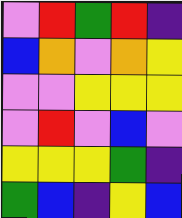[["violet", "red", "green", "red", "indigo"], ["blue", "orange", "violet", "orange", "yellow"], ["violet", "violet", "yellow", "yellow", "yellow"], ["violet", "red", "violet", "blue", "violet"], ["yellow", "yellow", "yellow", "green", "indigo"], ["green", "blue", "indigo", "yellow", "blue"]]